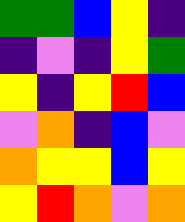[["green", "green", "blue", "yellow", "indigo"], ["indigo", "violet", "indigo", "yellow", "green"], ["yellow", "indigo", "yellow", "red", "blue"], ["violet", "orange", "indigo", "blue", "violet"], ["orange", "yellow", "yellow", "blue", "yellow"], ["yellow", "red", "orange", "violet", "orange"]]